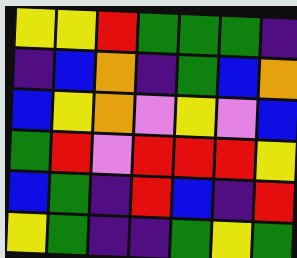[["yellow", "yellow", "red", "green", "green", "green", "indigo"], ["indigo", "blue", "orange", "indigo", "green", "blue", "orange"], ["blue", "yellow", "orange", "violet", "yellow", "violet", "blue"], ["green", "red", "violet", "red", "red", "red", "yellow"], ["blue", "green", "indigo", "red", "blue", "indigo", "red"], ["yellow", "green", "indigo", "indigo", "green", "yellow", "green"]]